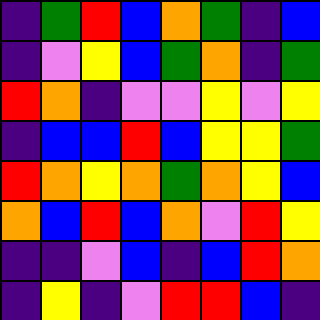[["indigo", "green", "red", "blue", "orange", "green", "indigo", "blue"], ["indigo", "violet", "yellow", "blue", "green", "orange", "indigo", "green"], ["red", "orange", "indigo", "violet", "violet", "yellow", "violet", "yellow"], ["indigo", "blue", "blue", "red", "blue", "yellow", "yellow", "green"], ["red", "orange", "yellow", "orange", "green", "orange", "yellow", "blue"], ["orange", "blue", "red", "blue", "orange", "violet", "red", "yellow"], ["indigo", "indigo", "violet", "blue", "indigo", "blue", "red", "orange"], ["indigo", "yellow", "indigo", "violet", "red", "red", "blue", "indigo"]]